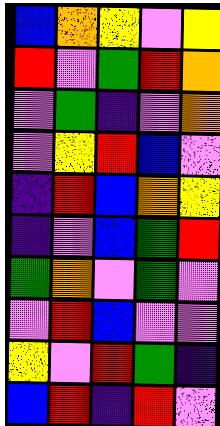[["blue", "orange", "yellow", "violet", "yellow"], ["red", "violet", "green", "red", "orange"], ["violet", "green", "indigo", "violet", "orange"], ["violet", "yellow", "red", "blue", "violet"], ["indigo", "red", "blue", "orange", "yellow"], ["indigo", "violet", "blue", "green", "red"], ["green", "orange", "violet", "green", "violet"], ["violet", "red", "blue", "violet", "violet"], ["yellow", "violet", "red", "green", "indigo"], ["blue", "red", "indigo", "red", "violet"]]